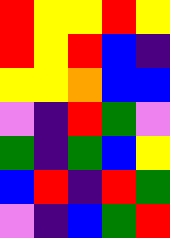[["red", "yellow", "yellow", "red", "yellow"], ["red", "yellow", "red", "blue", "indigo"], ["yellow", "yellow", "orange", "blue", "blue"], ["violet", "indigo", "red", "green", "violet"], ["green", "indigo", "green", "blue", "yellow"], ["blue", "red", "indigo", "red", "green"], ["violet", "indigo", "blue", "green", "red"]]